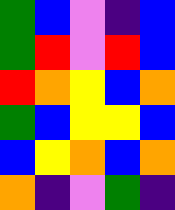[["green", "blue", "violet", "indigo", "blue"], ["green", "red", "violet", "red", "blue"], ["red", "orange", "yellow", "blue", "orange"], ["green", "blue", "yellow", "yellow", "blue"], ["blue", "yellow", "orange", "blue", "orange"], ["orange", "indigo", "violet", "green", "indigo"]]